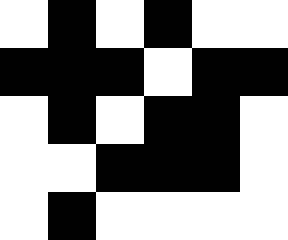[["white", "black", "white", "black", "white", "white"], ["black", "black", "black", "white", "black", "black"], ["white", "black", "white", "black", "black", "white"], ["white", "white", "black", "black", "black", "white"], ["white", "black", "white", "white", "white", "white"]]